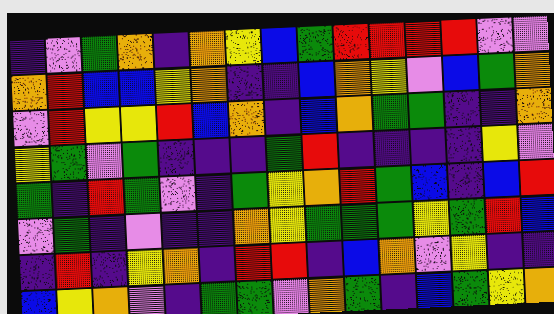[["indigo", "violet", "green", "orange", "indigo", "orange", "yellow", "blue", "green", "red", "red", "red", "red", "violet", "violet"], ["orange", "red", "blue", "blue", "yellow", "orange", "indigo", "indigo", "blue", "orange", "yellow", "violet", "blue", "green", "orange"], ["violet", "red", "yellow", "yellow", "red", "blue", "orange", "indigo", "blue", "orange", "green", "green", "indigo", "indigo", "orange"], ["yellow", "green", "violet", "green", "indigo", "indigo", "indigo", "green", "red", "indigo", "indigo", "indigo", "indigo", "yellow", "violet"], ["green", "indigo", "red", "green", "violet", "indigo", "green", "yellow", "orange", "red", "green", "blue", "indigo", "blue", "red"], ["violet", "green", "indigo", "violet", "indigo", "indigo", "orange", "yellow", "green", "green", "green", "yellow", "green", "red", "blue"], ["indigo", "red", "indigo", "yellow", "orange", "indigo", "red", "red", "indigo", "blue", "orange", "violet", "yellow", "indigo", "indigo"], ["blue", "yellow", "orange", "violet", "indigo", "green", "green", "violet", "orange", "green", "indigo", "blue", "green", "yellow", "orange"]]